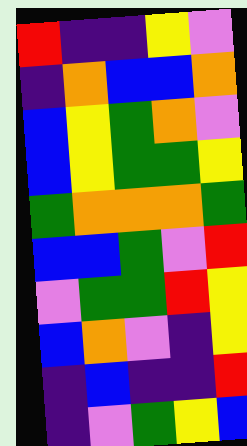[["red", "indigo", "indigo", "yellow", "violet"], ["indigo", "orange", "blue", "blue", "orange"], ["blue", "yellow", "green", "orange", "violet"], ["blue", "yellow", "green", "green", "yellow"], ["green", "orange", "orange", "orange", "green"], ["blue", "blue", "green", "violet", "red"], ["violet", "green", "green", "red", "yellow"], ["blue", "orange", "violet", "indigo", "yellow"], ["indigo", "blue", "indigo", "indigo", "red"], ["indigo", "violet", "green", "yellow", "blue"]]